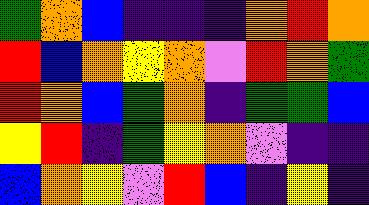[["green", "orange", "blue", "indigo", "indigo", "indigo", "orange", "red", "orange"], ["red", "blue", "orange", "yellow", "orange", "violet", "red", "orange", "green"], ["red", "orange", "blue", "green", "orange", "indigo", "green", "green", "blue"], ["yellow", "red", "indigo", "green", "yellow", "orange", "violet", "indigo", "indigo"], ["blue", "orange", "yellow", "violet", "red", "blue", "indigo", "yellow", "indigo"]]